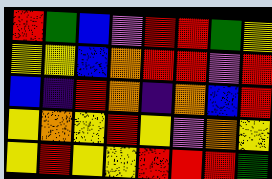[["red", "green", "blue", "violet", "red", "red", "green", "yellow"], ["yellow", "yellow", "blue", "orange", "red", "red", "violet", "red"], ["blue", "indigo", "red", "orange", "indigo", "orange", "blue", "red"], ["yellow", "orange", "yellow", "red", "yellow", "violet", "orange", "yellow"], ["yellow", "red", "yellow", "yellow", "red", "red", "red", "green"]]